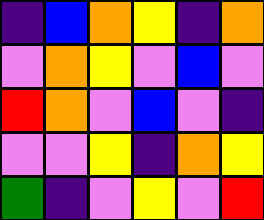[["indigo", "blue", "orange", "yellow", "indigo", "orange"], ["violet", "orange", "yellow", "violet", "blue", "violet"], ["red", "orange", "violet", "blue", "violet", "indigo"], ["violet", "violet", "yellow", "indigo", "orange", "yellow"], ["green", "indigo", "violet", "yellow", "violet", "red"]]